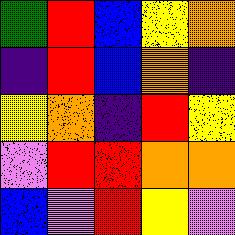[["green", "red", "blue", "yellow", "orange"], ["indigo", "red", "blue", "orange", "indigo"], ["yellow", "orange", "indigo", "red", "yellow"], ["violet", "red", "red", "orange", "orange"], ["blue", "violet", "red", "yellow", "violet"]]